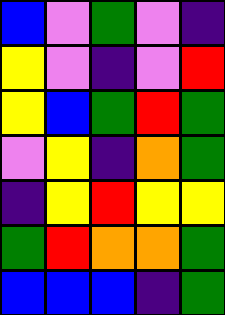[["blue", "violet", "green", "violet", "indigo"], ["yellow", "violet", "indigo", "violet", "red"], ["yellow", "blue", "green", "red", "green"], ["violet", "yellow", "indigo", "orange", "green"], ["indigo", "yellow", "red", "yellow", "yellow"], ["green", "red", "orange", "orange", "green"], ["blue", "blue", "blue", "indigo", "green"]]